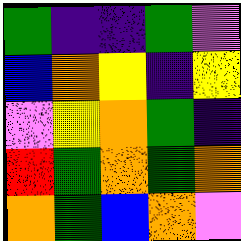[["green", "indigo", "indigo", "green", "violet"], ["blue", "orange", "yellow", "indigo", "yellow"], ["violet", "yellow", "orange", "green", "indigo"], ["red", "green", "orange", "green", "orange"], ["orange", "green", "blue", "orange", "violet"]]